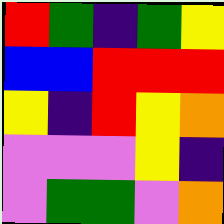[["red", "green", "indigo", "green", "yellow"], ["blue", "blue", "red", "red", "red"], ["yellow", "indigo", "red", "yellow", "orange"], ["violet", "violet", "violet", "yellow", "indigo"], ["violet", "green", "green", "violet", "orange"]]